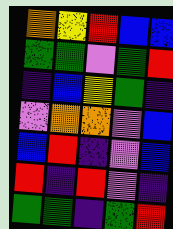[["orange", "yellow", "red", "blue", "blue"], ["green", "green", "violet", "green", "red"], ["indigo", "blue", "yellow", "green", "indigo"], ["violet", "orange", "orange", "violet", "blue"], ["blue", "red", "indigo", "violet", "blue"], ["red", "indigo", "red", "violet", "indigo"], ["green", "green", "indigo", "green", "red"]]